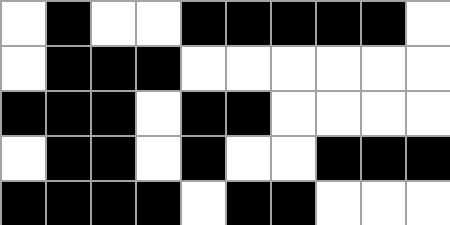[["white", "black", "white", "white", "black", "black", "black", "black", "black", "white"], ["white", "black", "black", "black", "white", "white", "white", "white", "white", "white"], ["black", "black", "black", "white", "black", "black", "white", "white", "white", "white"], ["white", "black", "black", "white", "black", "white", "white", "black", "black", "black"], ["black", "black", "black", "black", "white", "black", "black", "white", "white", "white"]]